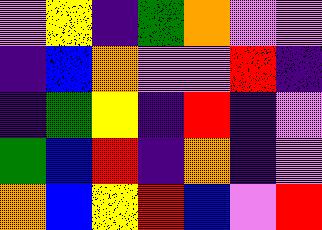[["violet", "yellow", "indigo", "green", "orange", "violet", "violet"], ["indigo", "blue", "orange", "violet", "violet", "red", "indigo"], ["indigo", "green", "yellow", "indigo", "red", "indigo", "violet"], ["green", "blue", "red", "indigo", "orange", "indigo", "violet"], ["orange", "blue", "yellow", "red", "blue", "violet", "red"]]